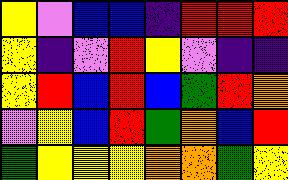[["yellow", "violet", "blue", "blue", "indigo", "red", "red", "red"], ["yellow", "indigo", "violet", "red", "yellow", "violet", "indigo", "indigo"], ["yellow", "red", "blue", "red", "blue", "green", "red", "orange"], ["violet", "yellow", "blue", "red", "green", "orange", "blue", "red"], ["green", "yellow", "yellow", "yellow", "orange", "orange", "green", "yellow"]]